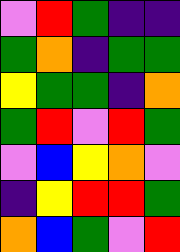[["violet", "red", "green", "indigo", "indigo"], ["green", "orange", "indigo", "green", "green"], ["yellow", "green", "green", "indigo", "orange"], ["green", "red", "violet", "red", "green"], ["violet", "blue", "yellow", "orange", "violet"], ["indigo", "yellow", "red", "red", "green"], ["orange", "blue", "green", "violet", "red"]]